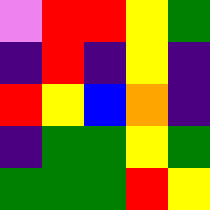[["violet", "red", "red", "yellow", "green"], ["indigo", "red", "indigo", "yellow", "indigo"], ["red", "yellow", "blue", "orange", "indigo"], ["indigo", "green", "green", "yellow", "green"], ["green", "green", "green", "red", "yellow"]]